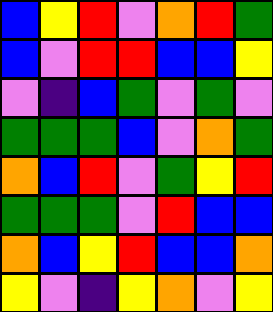[["blue", "yellow", "red", "violet", "orange", "red", "green"], ["blue", "violet", "red", "red", "blue", "blue", "yellow"], ["violet", "indigo", "blue", "green", "violet", "green", "violet"], ["green", "green", "green", "blue", "violet", "orange", "green"], ["orange", "blue", "red", "violet", "green", "yellow", "red"], ["green", "green", "green", "violet", "red", "blue", "blue"], ["orange", "blue", "yellow", "red", "blue", "blue", "orange"], ["yellow", "violet", "indigo", "yellow", "orange", "violet", "yellow"]]